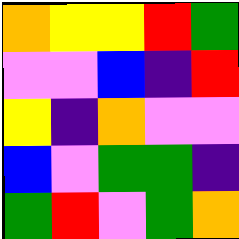[["orange", "yellow", "yellow", "red", "green"], ["violet", "violet", "blue", "indigo", "red"], ["yellow", "indigo", "orange", "violet", "violet"], ["blue", "violet", "green", "green", "indigo"], ["green", "red", "violet", "green", "orange"]]